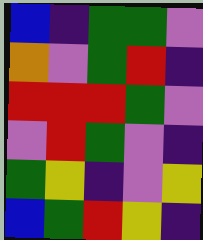[["blue", "indigo", "green", "green", "violet"], ["orange", "violet", "green", "red", "indigo"], ["red", "red", "red", "green", "violet"], ["violet", "red", "green", "violet", "indigo"], ["green", "yellow", "indigo", "violet", "yellow"], ["blue", "green", "red", "yellow", "indigo"]]